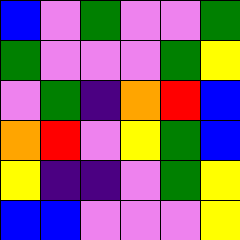[["blue", "violet", "green", "violet", "violet", "green"], ["green", "violet", "violet", "violet", "green", "yellow"], ["violet", "green", "indigo", "orange", "red", "blue"], ["orange", "red", "violet", "yellow", "green", "blue"], ["yellow", "indigo", "indigo", "violet", "green", "yellow"], ["blue", "blue", "violet", "violet", "violet", "yellow"]]